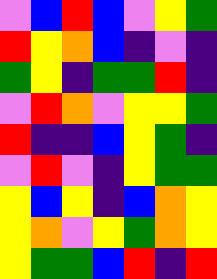[["violet", "blue", "red", "blue", "violet", "yellow", "green"], ["red", "yellow", "orange", "blue", "indigo", "violet", "indigo"], ["green", "yellow", "indigo", "green", "green", "red", "indigo"], ["violet", "red", "orange", "violet", "yellow", "yellow", "green"], ["red", "indigo", "indigo", "blue", "yellow", "green", "indigo"], ["violet", "red", "violet", "indigo", "yellow", "green", "green"], ["yellow", "blue", "yellow", "indigo", "blue", "orange", "yellow"], ["yellow", "orange", "violet", "yellow", "green", "orange", "yellow"], ["yellow", "green", "green", "blue", "red", "indigo", "red"]]